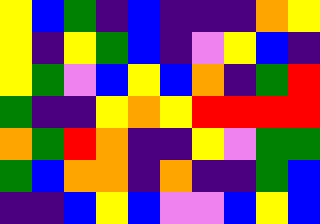[["yellow", "blue", "green", "indigo", "blue", "indigo", "indigo", "indigo", "orange", "yellow"], ["yellow", "indigo", "yellow", "green", "blue", "indigo", "violet", "yellow", "blue", "indigo"], ["yellow", "green", "violet", "blue", "yellow", "blue", "orange", "indigo", "green", "red"], ["green", "indigo", "indigo", "yellow", "orange", "yellow", "red", "red", "red", "red"], ["orange", "green", "red", "orange", "indigo", "indigo", "yellow", "violet", "green", "green"], ["green", "blue", "orange", "orange", "indigo", "orange", "indigo", "indigo", "green", "blue"], ["indigo", "indigo", "blue", "yellow", "blue", "violet", "violet", "blue", "yellow", "blue"]]